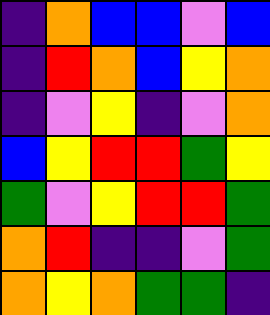[["indigo", "orange", "blue", "blue", "violet", "blue"], ["indigo", "red", "orange", "blue", "yellow", "orange"], ["indigo", "violet", "yellow", "indigo", "violet", "orange"], ["blue", "yellow", "red", "red", "green", "yellow"], ["green", "violet", "yellow", "red", "red", "green"], ["orange", "red", "indigo", "indigo", "violet", "green"], ["orange", "yellow", "orange", "green", "green", "indigo"]]